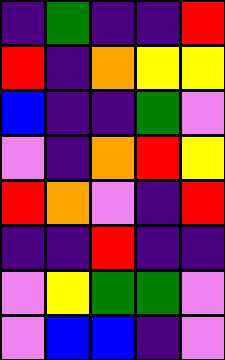[["indigo", "green", "indigo", "indigo", "red"], ["red", "indigo", "orange", "yellow", "yellow"], ["blue", "indigo", "indigo", "green", "violet"], ["violet", "indigo", "orange", "red", "yellow"], ["red", "orange", "violet", "indigo", "red"], ["indigo", "indigo", "red", "indigo", "indigo"], ["violet", "yellow", "green", "green", "violet"], ["violet", "blue", "blue", "indigo", "violet"]]